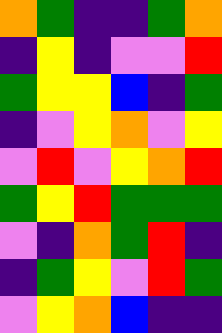[["orange", "green", "indigo", "indigo", "green", "orange"], ["indigo", "yellow", "indigo", "violet", "violet", "red"], ["green", "yellow", "yellow", "blue", "indigo", "green"], ["indigo", "violet", "yellow", "orange", "violet", "yellow"], ["violet", "red", "violet", "yellow", "orange", "red"], ["green", "yellow", "red", "green", "green", "green"], ["violet", "indigo", "orange", "green", "red", "indigo"], ["indigo", "green", "yellow", "violet", "red", "green"], ["violet", "yellow", "orange", "blue", "indigo", "indigo"]]